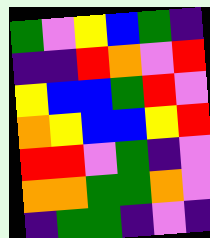[["green", "violet", "yellow", "blue", "green", "indigo"], ["indigo", "indigo", "red", "orange", "violet", "red"], ["yellow", "blue", "blue", "green", "red", "violet"], ["orange", "yellow", "blue", "blue", "yellow", "red"], ["red", "red", "violet", "green", "indigo", "violet"], ["orange", "orange", "green", "green", "orange", "violet"], ["indigo", "green", "green", "indigo", "violet", "indigo"]]